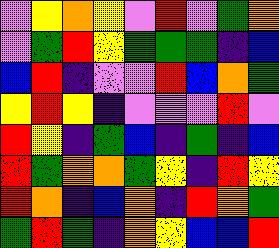[["violet", "yellow", "orange", "yellow", "violet", "red", "violet", "green", "orange"], ["violet", "green", "red", "yellow", "green", "green", "green", "indigo", "blue"], ["blue", "red", "indigo", "violet", "violet", "red", "blue", "orange", "green"], ["yellow", "red", "yellow", "indigo", "violet", "violet", "violet", "red", "violet"], ["red", "yellow", "indigo", "green", "blue", "indigo", "green", "indigo", "blue"], ["red", "green", "orange", "orange", "green", "yellow", "indigo", "red", "yellow"], ["red", "orange", "indigo", "blue", "orange", "indigo", "red", "orange", "green"], ["green", "red", "green", "indigo", "orange", "yellow", "blue", "blue", "red"]]